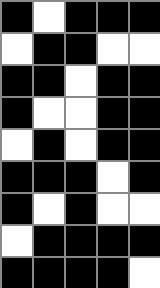[["black", "white", "black", "black", "black"], ["white", "black", "black", "white", "white"], ["black", "black", "white", "black", "black"], ["black", "white", "white", "black", "black"], ["white", "black", "white", "black", "black"], ["black", "black", "black", "white", "black"], ["black", "white", "black", "white", "white"], ["white", "black", "black", "black", "black"], ["black", "black", "black", "black", "white"]]